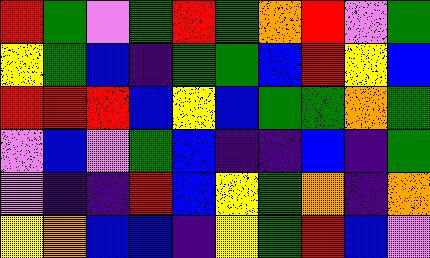[["red", "green", "violet", "green", "red", "green", "orange", "red", "violet", "green"], ["yellow", "green", "blue", "indigo", "green", "green", "blue", "red", "yellow", "blue"], ["red", "red", "red", "blue", "yellow", "blue", "green", "green", "orange", "green"], ["violet", "blue", "violet", "green", "blue", "indigo", "indigo", "blue", "indigo", "green"], ["violet", "indigo", "indigo", "red", "blue", "yellow", "green", "orange", "indigo", "orange"], ["yellow", "orange", "blue", "blue", "indigo", "yellow", "green", "red", "blue", "violet"]]